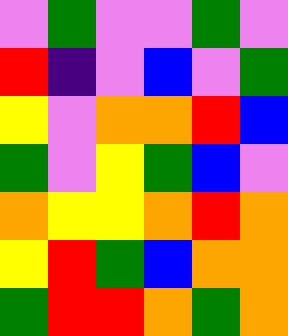[["violet", "green", "violet", "violet", "green", "violet"], ["red", "indigo", "violet", "blue", "violet", "green"], ["yellow", "violet", "orange", "orange", "red", "blue"], ["green", "violet", "yellow", "green", "blue", "violet"], ["orange", "yellow", "yellow", "orange", "red", "orange"], ["yellow", "red", "green", "blue", "orange", "orange"], ["green", "red", "red", "orange", "green", "orange"]]